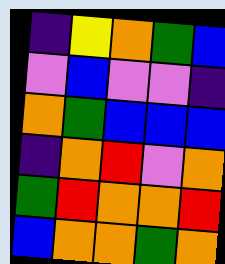[["indigo", "yellow", "orange", "green", "blue"], ["violet", "blue", "violet", "violet", "indigo"], ["orange", "green", "blue", "blue", "blue"], ["indigo", "orange", "red", "violet", "orange"], ["green", "red", "orange", "orange", "red"], ["blue", "orange", "orange", "green", "orange"]]